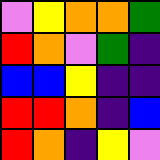[["violet", "yellow", "orange", "orange", "green"], ["red", "orange", "violet", "green", "indigo"], ["blue", "blue", "yellow", "indigo", "indigo"], ["red", "red", "orange", "indigo", "blue"], ["red", "orange", "indigo", "yellow", "violet"]]